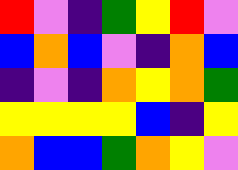[["red", "violet", "indigo", "green", "yellow", "red", "violet"], ["blue", "orange", "blue", "violet", "indigo", "orange", "blue"], ["indigo", "violet", "indigo", "orange", "yellow", "orange", "green"], ["yellow", "yellow", "yellow", "yellow", "blue", "indigo", "yellow"], ["orange", "blue", "blue", "green", "orange", "yellow", "violet"]]